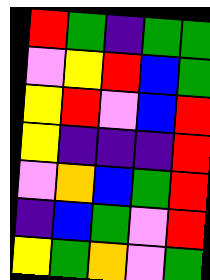[["red", "green", "indigo", "green", "green"], ["violet", "yellow", "red", "blue", "green"], ["yellow", "red", "violet", "blue", "red"], ["yellow", "indigo", "indigo", "indigo", "red"], ["violet", "orange", "blue", "green", "red"], ["indigo", "blue", "green", "violet", "red"], ["yellow", "green", "orange", "violet", "green"]]